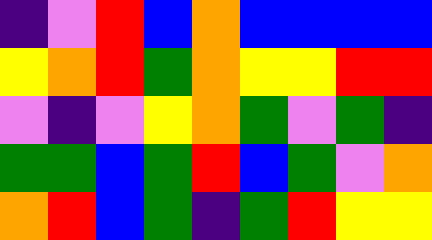[["indigo", "violet", "red", "blue", "orange", "blue", "blue", "blue", "blue"], ["yellow", "orange", "red", "green", "orange", "yellow", "yellow", "red", "red"], ["violet", "indigo", "violet", "yellow", "orange", "green", "violet", "green", "indigo"], ["green", "green", "blue", "green", "red", "blue", "green", "violet", "orange"], ["orange", "red", "blue", "green", "indigo", "green", "red", "yellow", "yellow"]]